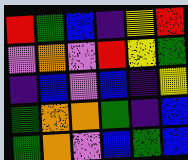[["red", "green", "blue", "indigo", "yellow", "red"], ["violet", "orange", "violet", "red", "yellow", "green"], ["indigo", "blue", "violet", "blue", "indigo", "yellow"], ["green", "orange", "orange", "green", "indigo", "blue"], ["green", "orange", "violet", "blue", "green", "blue"]]